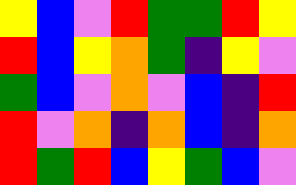[["yellow", "blue", "violet", "red", "green", "green", "red", "yellow"], ["red", "blue", "yellow", "orange", "green", "indigo", "yellow", "violet"], ["green", "blue", "violet", "orange", "violet", "blue", "indigo", "red"], ["red", "violet", "orange", "indigo", "orange", "blue", "indigo", "orange"], ["red", "green", "red", "blue", "yellow", "green", "blue", "violet"]]